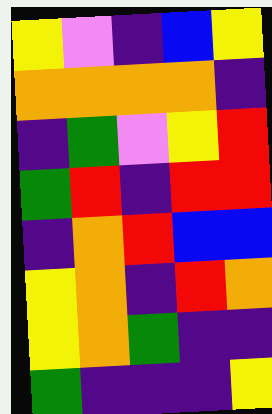[["yellow", "violet", "indigo", "blue", "yellow"], ["orange", "orange", "orange", "orange", "indigo"], ["indigo", "green", "violet", "yellow", "red"], ["green", "red", "indigo", "red", "red"], ["indigo", "orange", "red", "blue", "blue"], ["yellow", "orange", "indigo", "red", "orange"], ["yellow", "orange", "green", "indigo", "indigo"], ["green", "indigo", "indigo", "indigo", "yellow"]]